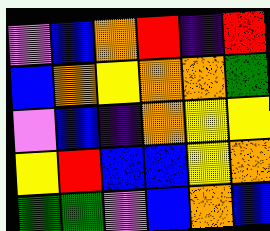[["violet", "blue", "orange", "red", "indigo", "red"], ["blue", "orange", "yellow", "orange", "orange", "green"], ["violet", "blue", "indigo", "orange", "yellow", "yellow"], ["yellow", "red", "blue", "blue", "yellow", "orange"], ["green", "green", "violet", "blue", "orange", "blue"]]